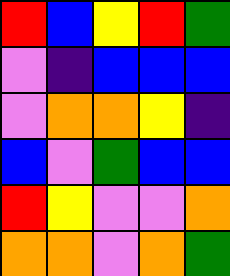[["red", "blue", "yellow", "red", "green"], ["violet", "indigo", "blue", "blue", "blue"], ["violet", "orange", "orange", "yellow", "indigo"], ["blue", "violet", "green", "blue", "blue"], ["red", "yellow", "violet", "violet", "orange"], ["orange", "orange", "violet", "orange", "green"]]